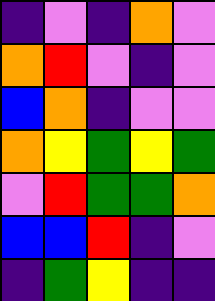[["indigo", "violet", "indigo", "orange", "violet"], ["orange", "red", "violet", "indigo", "violet"], ["blue", "orange", "indigo", "violet", "violet"], ["orange", "yellow", "green", "yellow", "green"], ["violet", "red", "green", "green", "orange"], ["blue", "blue", "red", "indigo", "violet"], ["indigo", "green", "yellow", "indigo", "indigo"]]